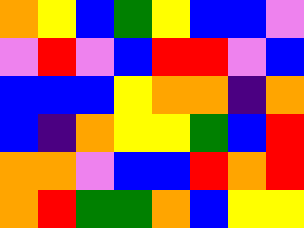[["orange", "yellow", "blue", "green", "yellow", "blue", "blue", "violet"], ["violet", "red", "violet", "blue", "red", "red", "violet", "blue"], ["blue", "blue", "blue", "yellow", "orange", "orange", "indigo", "orange"], ["blue", "indigo", "orange", "yellow", "yellow", "green", "blue", "red"], ["orange", "orange", "violet", "blue", "blue", "red", "orange", "red"], ["orange", "red", "green", "green", "orange", "blue", "yellow", "yellow"]]